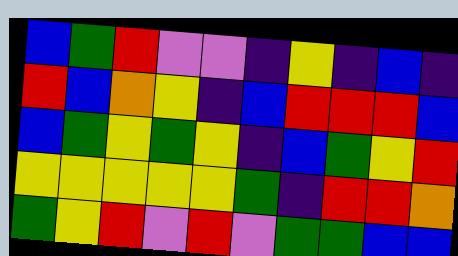[["blue", "green", "red", "violet", "violet", "indigo", "yellow", "indigo", "blue", "indigo"], ["red", "blue", "orange", "yellow", "indigo", "blue", "red", "red", "red", "blue"], ["blue", "green", "yellow", "green", "yellow", "indigo", "blue", "green", "yellow", "red"], ["yellow", "yellow", "yellow", "yellow", "yellow", "green", "indigo", "red", "red", "orange"], ["green", "yellow", "red", "violet", "red", "violet", "green", "green", "blue", "blue"]]